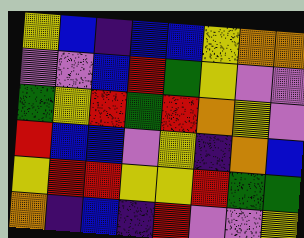[["yellow", "blue", "indigo", "blue", "blue", "yellow", "orange", "orange"], ["violet", "violet", "blue", "red", "green", "yellow", "violet", "violet"], ["green", "yellow", "red", "green", "red", "orange", "yellow", "violet"], ["red", "blue", "blue", "violet", "yellow", "indigo", "orange", "blue"], ["yellow", "red", "red", "yellow", "yellow", "red", "green", "green"], ["orange", "indigo", "blue", "indigo", "red", "violet", "violet", "yellow"]]